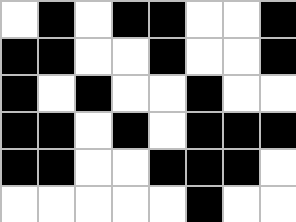[["white", "black", "white", "black", "black", "white", "white", "black"], ["black", "black", "white", "white", "black", "white", "white", "black"], ["black", "white", "black", "white", "white", "black", "white", "white"], ["black", "black", "white", "black", "white", "black", "black", "black"], ["black", "black", "white", "white", "black", "black", "black", "white"], ["white", "white", "white", "white", "white", "black", "white", "white"]]